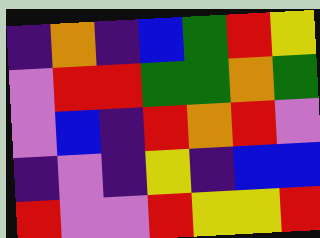[["indigo", "orange", "indigo", "blue", "green", "red", "yellow"], ["violet", "red", "red", "green", "green", "orange", "green"], ["violet", "blue", "indigo", "red", "orange", "red", "violet"], ["indigo", "violet", "indigo", "yellow", "indigo", "blue", "blue"], ["red", "violet", "violet", "red", "yellow", "yellow", "red"]]